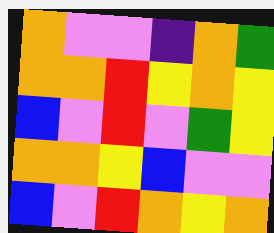[["orange", "violet", "violet", "indigo", "orange", "green"], ["orange", "orange", "red", "yellow", "orange", "yellow"], ["blue", "violet", "red", "violet", "green", "yellow"], ["orange", "orange", "yellow", "blue", "violet", "violet"], ["blue", "violet", "red", "orange", "yellow", "orange"]]